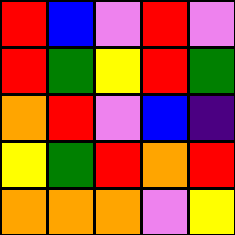[["red", "blue", "violet", "red", "violet"], ["red", "green", "yellow", "red", "green"], ["orange", "red", "violet", "blue", "indigo"], ["yellow", "green", "red", "orange", "red"], ["orange", "orange", "orange", "violet", "yellow"]]